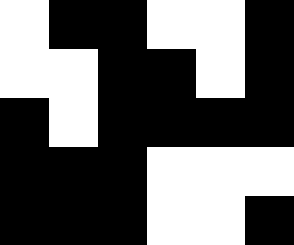[["white", "black", "black", "white", "white", "black"], ["white", "white", "black", "black", "white", "black"], ["black", "white", "black", "black", "black", "black"], ["black", "black", "black", "white", "white", "white"], ["black", "black", "black", "white", "white", "black"]]